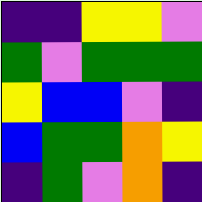[["indigo", "indigo", "yellow", "yellow", "violet"], ["green", "violet", "green", "green", "green"], ["yellow", "blue", "blue", "violet", "indigo"], ["blue", "green", "green", "orange", "yellow"], ["indigo", "green", "violet", "orange", "indigo"]]